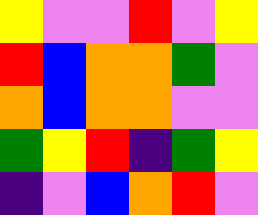[["yellow", "violet", "violet", "red", "violet", "yellow"], ["red", "blue", "orange", "orange", "green", "violet"], ["orange", "blue", "orange", "orange", "violet", "violet"], ["green", "yellow", "red", "indigo", "green", "yellow"], ["indigo", "violet", "blue", "orange", "red", "violet"]]